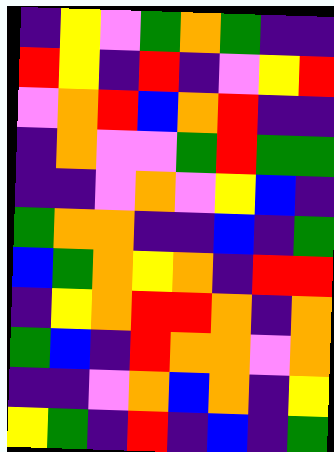[["indigo", "yellow", "violet", "green", "orange", "green", "indigo", "indigo"], ["red", "yellow", "indigo", "red", "indigo", "violet", "yellow", "red"], ["violet", "orange", "red", "blue", "orange", "red", "indigo", "indigo"], ["indigo", "orange", "violet", "violet", "green", "red", "green", "green"], ["indigo", "indigo", "violet", "orange", "violet", "yellow", "blue", "indigo"], ["green", "orange", "orange", "indigo", "indigo", "blue", "indigo", "green"], ["blue", "green", "orange", "yellow", "orange", "indigo", "red", "red"], ["indigo", "yellow", "orange", "red", "red", "orange", "indigo", "orange"], ["green", "blue", "indigo", "red", "orange", "orange", "violet", "orange"], ["indigo", "indigo", "violet", "orange", "blue", "orange", "indigo", "yellow"], ["yellow", "green", "indigo", "red", "indigo", "blue", "indigo", "green"]]